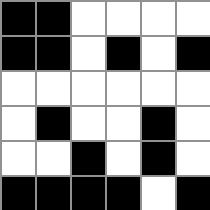[["black", "black", "white", "white", "white", "white"], ["black", "black", "white", "black", "white", "black"], ["white", "white", "white", "white", "white", "white"], ["white", "black", "white", "white", "black", "white"], ["white", "white", "black", "white", "black", "white"], ["black", "black", "black", "black", "white", "black"]]